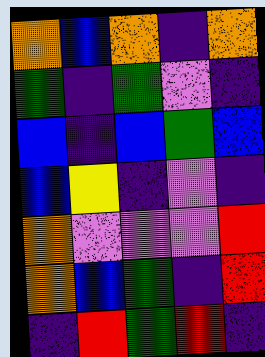[["orange", "blue", "orange", "indigo", "orange"], ["green", "indigo", "green", "violet", "indigo"], ["blue", "indigo", "blue", "green", "blue"], ["blue", "yellow", "indigo", "violet", "indigo"], ["orange", "violet", "violet", "violet", "red"], ["orange", "blue", "green", "indigo", "red"], ["indigo", "red", "green", "red", "indigo"]]